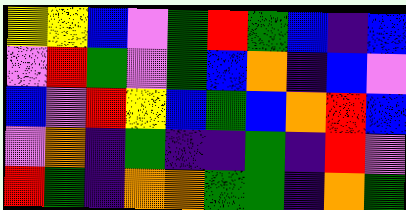[["yellow", "yellow", "blue", "violet", "green", "red", "green", "blue", "indigo", "blue"], ["violet", "red", "green", "violet", "green", "blue", "orange", "indigo", "blue", "violet"], ["blue", "violet", "red", "yellow", "blue", "green", "blue", "orange", "red", "blue"], ["violet", "orange", "indigo", "green", "indigo", "indigo", "green", "indigo", "red", "violet"], ["red", "green", "indigo", "orange", "orange", "green", "green", "indigo", "orange", "green"]]